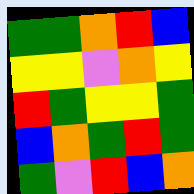[["green", "green", "orange", "red", "blue"], ["yellow", "yellow", "violet", "orange", "yellow"], ["red", "green", "yellow", "yellow", "green"], ["blue", "orange", "green", "red", "green"], ["green", "violet", "red", "blue", "orange"]]